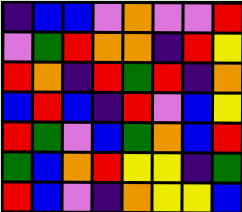[["indigo", "blue", "blue", "violet", "orange", "violet", "violet", "red"], ["violet", "green", "red", "orange", "orange", "indigo", "red", "yellow"], ["red", "orange", "indigo", "red", "green", "red", "indigo", "orange"], ["blue", "red", "blue", "indigo", "red", "violet", "blue", "yellow"], ["red", "green", "violet", "blue", "green", "orange", "blue", "red"], ["green", "blue", "orange", "red", "yellow", "yellow", "indigo", "green"], ["red", "blue", "violet", "indigo", "orange", "yellow", "yellow", "blue"]]